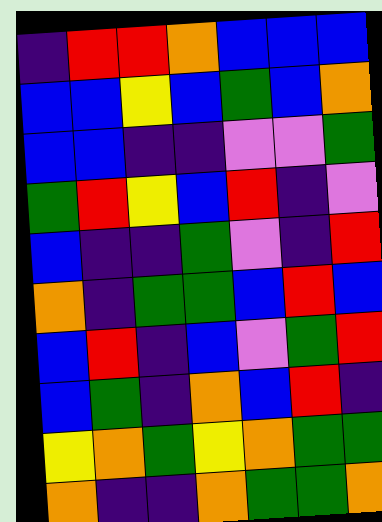[["indigo", "red", "red", "orange", "blue", "blue", "blue"], ["blue", "blue", "yellow", "blue", "green", "blue", "orange"], ["blue", "blue", "indigo", "indigo", "violet", "violet", "green"], ["green", "red", "yellow", "blue", "red", "indigo", "violet"], ["blue", "indigo", "indigo", "green", "violet", "indigo", "red"], ["orange", "indigo", "green", "green", "blue", "red", "blue"], ["blue", "red", "indigo", "blue", "violet", "green", "red"], ["blue", "green", "indigo", "orange", "blue", "red", "indigo"], ["yellow", "orange", "green", "yellow", "orange", "green", "green"], ["orange", "indigo", "indigo", "orange", "green", "green", "orange"]]